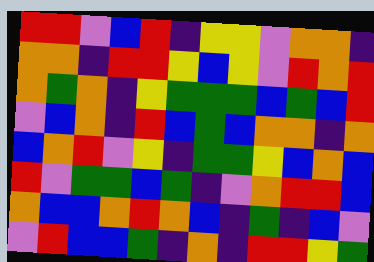[["red", "red", "violet", "blue", "red", "indigo", "yellow", "yellow", "violet", "orange", "orange", "indigo"], ["orange", "orange", "indigo", "red", "red", "yellow", "blue", "yellow", "violet", "red", "orange", "red"], ["orange", "green", "orange", "indigo", "yellow", "green", "green", "green", "blue", "green", "blue", "red"], ["violet", "blue", "orange", "indigo", "red", "blue", "green", "blue", "orange", "orange", "indigo", "orange"], ["blue", "orange", "red", "violet", "yellow", "indigo", "green", "green", "yellow", "blue", "orange", "blue"], ["red", "violet", "green", "green", "blue", "green", "indigo", "violet", "orange", "red", "red", "blue"], ["orange", "blue", "blue", "orange", "red", "orange", "blue", "indigo", "green", "indigo", "blue", "violet"], ["violet", "red", "blue", "blue", "green", "indigo", "orange", "indigo", "red", "red", "yellow", "green"]]